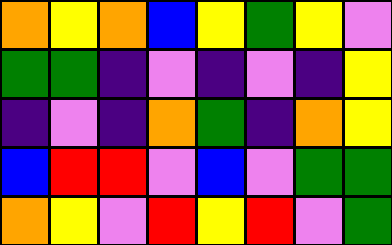[["orange", "yellow", "orange", "blue", "yellow", "green", "yellow", "violet"], ["green", "green", "indigo", "violet", "indigo", "violet", "indigo", "yellow"], ["indigo", "violet", "indigo", "orange", "green", "indigo", "orange", "yellow"], ["blue", "red", "red", "violet", "blue", "violet", "green", "green"], ["orange", "yellow", "violet", "red", "yellow", "red", "violet", "green"]]